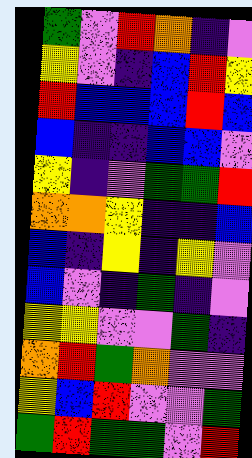[["green", "violet", "red", "orange", "indigo", "violet"], ["yellow", "violet", "indigo", "blue", "red", "yellow"], ["red", "blue", "blue", "blue", "red", "blue"], ["blue", "indigo", "indigo", "blue", "blue", "violet"], ["yellow", "indigo", "violet", "green", "green", "red"], ["orange", "orange", "yellow", "indigo", "indigo", "blue"], ["blue", "indigo", "yellow", "indigo", "yellow", "violet"], ["blue", "violet", "indigo", "green", "indigo", "violet"], ["yellow", "yellow", "violet", "violet", "green", "indigo"], ["orange", "red", "green", "orange", "violet", "violet"], ["yellow", "blue", "red", "violet", "violet", "green"], ["green", "red", "green", "green", "violet", "red"]]